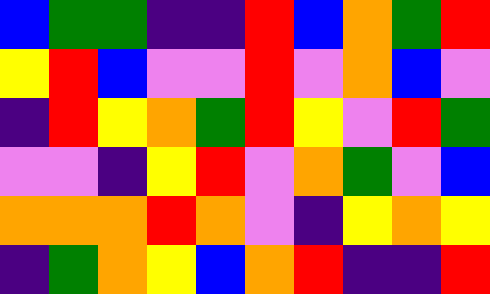[["blue", "green", "green", "indigo", "indigo", "red", "blue", "orange", "green", "red"], ["yellow", "red", "blue", "violet", "violet", "red", "violet", "orange", "blue", "violet"], ["indigo", "red", "yellow", "orange", "green", "red", "yellow", "violet", "red", "green"], ["violet", "violet", "indigo", "yellow", "red", "violet", "orange", "green", "violet", "blue"], ["orange", "orange", "orange", "red", "orange", "violet", "indigo", "yellow", "orange", "yellow"], ["indigo", "green", "orange", "yellow", "blue", "orange", "red", "indigo", "indigo", "red"]]